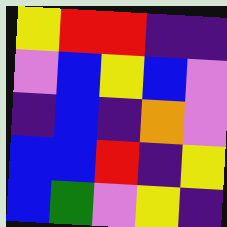[["yellow", "red", "red", "indigo", "indigo"], ["violet", "blue", "yellow", "blue", "violet"], ["indigo", "blue", "indigo", "orange", "violet"], ["blue", "blue", "red", "indigo", "yellow"], ["blue", "green", "violet", "yellow", "indigo"]]